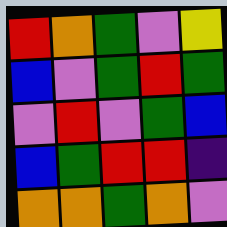[["red", "orange", "green", "violet", "yellow"], ["blue", "violet", "green", "red", "green"], ["violet", "red", "violet", "green", "blue"], ["blue", "green", "red", "red", "indigo"], ["orange", "orange", "green", "orange", "violet"]]